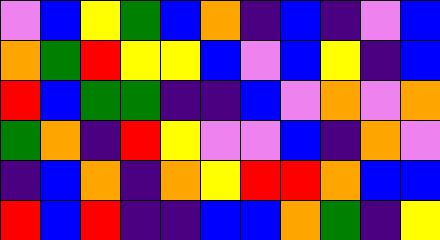[["violet", "blue", "yellow", "green", "blue", "orange", "indigo", "blue", "indigo", "violet", "blue"], ["orange", "green", "red", "yellow", "yellow", "blue", "violet", "blue", "yellow", "indigo", "blue"], ["red", "blue", "green", "green", "indigo", "indigo", "blue", "violet", "orange", "violet", "orange"], ["green", "orange", "indigo", "red", "yellow", "violet", "violet", "blue", "indigo", "orange", "violet"], ["indigo", "blue", "orange", "indigo", "orange", "yellow", "red", "red", "orange", "blue", "blue"], ["red", "blue", "red", "indigo", "indigo", "blue", "blue", "orange", "green", "indigo", "yellow"]]